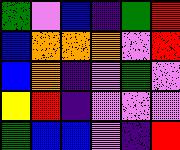[["green", "violet", "blue", "indigo", "green", "red"], ["blue", "orange", "orange", "orange", "violet", "red"], ["blue", "orange", "indigo", "violet", "green", "violet"], ["yellow", "red", "indigo", "violet", "violet", "violet"], ["green", "blue", "blue", "violet", "indigo", "red"]]